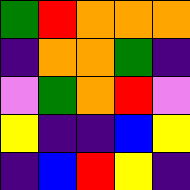[["green", "red", "orange", "orange", "orange"], ["indigo", "orange", "orange", "green", "indigo"], ["violet", "green", "orange", "red", "violet"], ["yellow", "indigo", "indigo", "blue", "yellow"], ["indigo", "blue", "red", "yellow", "indigo"]]